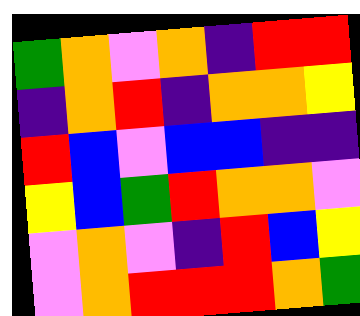[["green", "orange", "violet", "orange", "indigo", "red", "red"], ["indigo", "orange", "red", "indigo", "orange", "orange", "yellow"], ["red", "blue", "violet", "blue", "blue", "indigo", "indigo"], ["yellow", "blue", "green", "red", "orange", "orange", "violet"], ["violet", "orange", "violet", "indigo", "red", "blue", "yellow"], ["violet", "orange", "red", "red", "red", "orange", "green"]]